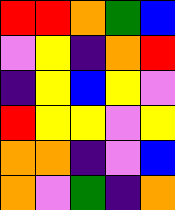[["red", "red", "orange", "green", "blue"], ["violet", "yellow", "indigo", "orange", "red"], ["indigo", "yellow", "blue", "yellow", "violet"], ["red", "yellow", "yellow", "violet", "yellow"], ["orange", "orange", "indigo", "violet", "blue"], ["orange", "violet", "green", "indigo", "orange"]]